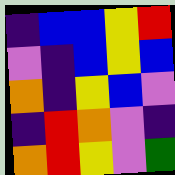[["indigo", "blue", "blue", "yellow", "red"], ["violet", "indigo", "blue", "yellow", "blue"], ["orange", "indigo", "yellow", "blue", "violet"], ["indigo", "red", "orange", "violet", "indigo"], ["orange", "red", "yellow", "violet", "green"]]